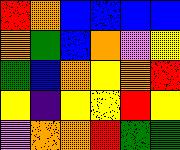[["red", "orange", "blue", "blue", "blue", "blue"], ["orange", "green", "blue", "orange", "violet", "yellow"], ["green", "blue", "orange", "yellow", "orange", "red"], ["yellow", "indigo", "yellow", "yellow", "red", "yellow"], ["violet", "orange", "orange", "red", "green", "green"]]